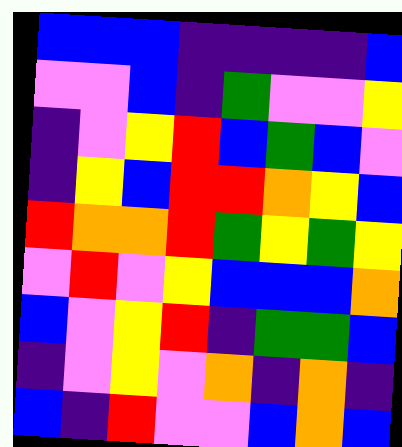[["blue", "blue", "blue", "indigo", "indigo", "indigo", "indigo", "blue"], ["violet", "violet", "blue", "indigo", "green", "violet", "violet", "yellow"], ["indigo", "violet", "yellow", "red", "blue", "green", "blue", "violet"], ["indigo", "yellow", "blue", "red", "red", "orange", "yellow", "blue"], ["red", "orange", "orange", "red", "green", "yellow", "green", "yellow"], ["violet", "red", "violet", "yellow", "blue", "blue", "blue", "orange"], ["blue", "violet", "yellow", "red", "indigo", "green", "green", "blue"], ["indigo", "violet", "yellow", "violet", "orange", "indigo", "orange", "indigo"], ["blue", "indigo", "red", "violet", "violet", "blue", "orange", "blue"]]